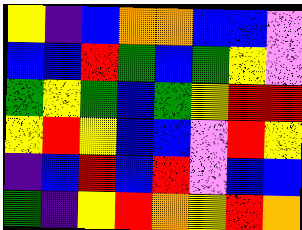[["yellow", "indigo", "blue", "orange", "orange", "blue", "blue", "violet"], ["blue", "blue", "red", "green", "blue", "green", "yellow", "violet"], ["green", "yellow", "green", "blue", "green", "yellow", "red", "red"], ["yellow", "red", "yellow", "blue", "blue", "violet", "red", "yellow"], ["indigo", "blue", "red", "blue", "red", "violet", "blue", "blue"], ["green", "indigo", "yellow", "red", "orange", "yellow", "red", "orange"]]